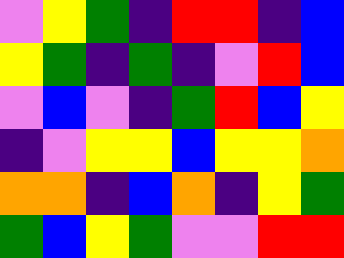[["violet", "yellow", "green", "indigo", "red", "red", "indigo", "blue"], ["yellow", "green", "indigo", "green", "indigo", "violet", "red", "blue"], ["violet", "blue", "violet", "indigo", "green", "red", "blue", "yellow"], ["indigo", "violet", "yellow", "yellow", "blue", "yellow", "yellow", "orange"], ["orange", "orange", "indigo", "blue", "orange", "indigo", "yellow", "green"], ["green", "blue", "yellow", "green", "violet", "violet", "red", "red"]]